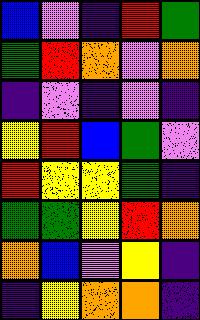[["blue", "violet", "indigo", "red", "green"], ["green", "red", "orange", "violet", "orange"], ["indigo", "violet", "indigo", "violet", "indigo"], ["yellow", "red", "blue", "green", "violet"], ["red", "yellow", "yellow", "green", "indigo"], ["green", "green", "yellow", "red", "orange"], ["orange", "blue", "violet", "yellow", "indigo"], ["indigo", "yellow", "orange", "orange", "indigo"]]